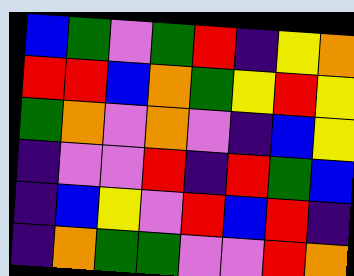[["blue", "green", "violet", "green", "red", "indigo", "yellow", "orange"], ["red", "red", "blue", "orange", "green", "yellow", "red", "yellow"], ["green", "orange", "violet", "orange", "violet", "indigo", "blue", "yellow"], ["indigo", "violet", "violet", "red", "indigo", "red", "green", "blue"], ["indigo", "blue", "yellow", "violet", "red", "blue", "red", "indigo"], ["indigo", "orange", "green", "green", "violet", "violet", "red", "orange"]]